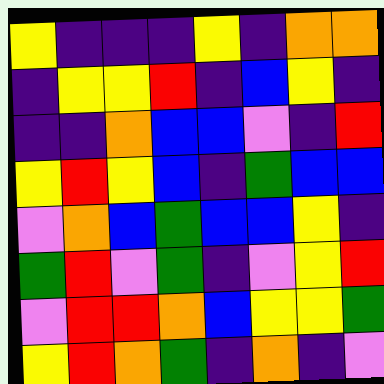[["yellow", "indigo", "indigo", "indigo", "yellow", "indigo", "orange", "orange"], ["indigo", "yellow", "yellow", "red", "indigo", "blue", "yellow", "indigo"], ["indigo", "indigo", "orange", "blue", "blue", "violet", "indigo", "red"], ["yellow", "red", "yellow", "blue", "indigo", "green", "blue", "blue"], ["violet", "orange", "blue", "green", "blue", "blue", "yellow", "indigo"], ["green", "red", "violet", "green", "indigo", "violet", "yellow", "red"], ["violet", "red", "red", "orange", "blue", "yellow", "yellow", "green"], ["yellow", "red", "orange", "green", "indigo", "orange", "indigo", "violet"]]